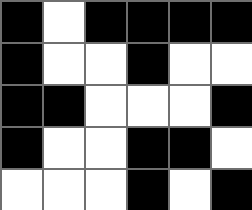[["black", "white", "black", "black", "black", "black"], ["black", "white", "white", "black", "white", "white"], ["black", "black", "white", "white", "white", "black"], ["black", "white", "white", "black", "black", "white"], ["white", "white", "white", "black", "white", "black"]]